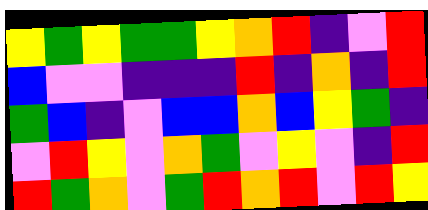[["yellow", "green", "yellow", "green", "green", "yellow", "orange", "red", "indigo", "violet", "red"], ["blue", "violet", "violet", "indigo", "indigo", "indigo", "red", "indigo", "orange", "indigo", "red"], ["green", "blue", "indigo", "violet", "blue", "blue", "orange", "blue", "yellow", "green", "indigo"], ["violet", "red", "yellow", "violet", "orange", "green", "violet", "yellow", "violet", "indigo", "red"], ["red", "green", "orange", "violet", "green", "red", "orange", "red", "violet", "red", "yellow"]]